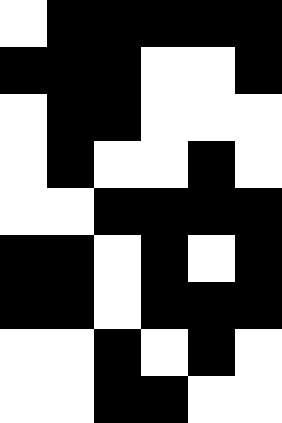[["white", "black", "black", "black", "black", "black"], ["black", "black", "black", "white", "white", "black"], ["white", "black", "black", "white", "white", "white"], ["white", "black", "white", "white", "black", "white"], ["white", "white", "black", "black", "black", "black"], ["black", "black", "white", "black", "white", "black"], ["black", "black", "white", "black", "black", "black"], ["white", "white", "black", "white", "black", "white"], ["white", "white", "black", "black", "white", "white"]]